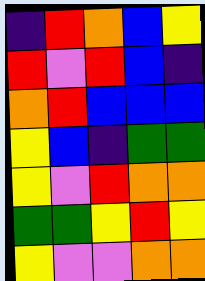[["indigo", "red", "orange", "blue", "yellow"], ["red", "violet", "red", "blue", "indigo"], ["orange", "red", "blue", "blue", "blue"], ["yellow", "blue", "indigo", "green", "green"], ["yellow", "violet", "red", "orange", "orange"], ["green", "green", "yellow", "red", "yellow"], ["yellow", "violet", "violet", "orange", "orange"]]